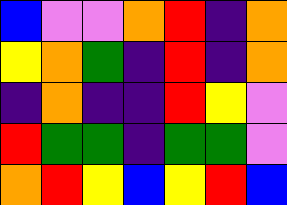[["blue", "violet", "violet", "orange", "red", "indigo", "orange"], ["yellow", "orange", "green", "indigo", "red", "indigo", "orange"], ["indigo", "orange", "indigo", "indigo", "red", "yellow", "violet"], ["red", "green", "green", "indigo", "green", "green", "violet"], ["orange", "red", "yellow", "blue", "yellow", "red", "blue"]]